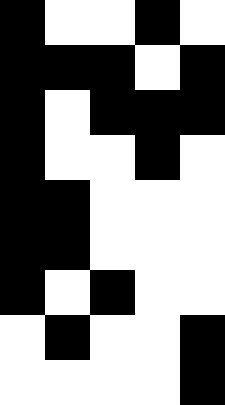[["black", "white", "white", "black", "white"], ["black", "black", "black", "white", "black"], ["black", "white", "black", "black", "black"], ["black", "white", "white", "black", "white"], ["black", "black", "white", "white", "white"], ["black", "black", "white", "white", "white"], ["black", "white", "black", "white", "white"], ["white", "black", "white", "white", "black"], ["white", "white", "white", "white", "black"]]